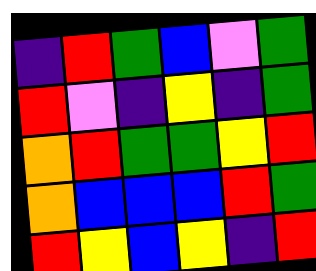[["indigo", "red", "green", "blue", "violet", "green"], ["red", "violet", "indigo", "yellow", "indigo", "green"], ["orange", "red", "green", "green", "yellow", "red"], ["orange", "blue", "blue", "blue", "red", "green"], ["red", "yellow", "blue", "yellow", "indigo", "red"]]